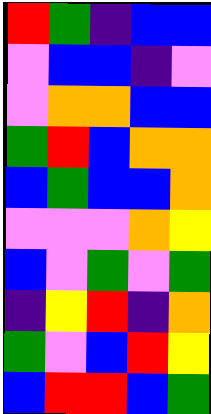[["red", "green", "indigo", "blue", "blue"], ["violet", "blue", "blue", "indigo", "violet"], ["violet", "orange", "orange", "blue", "blue"], ["green", "red", "blue", "orange", "orange"], ["blue", "green", "blue", "blue", "orange"], ["violet", "violet", "violet", "orange", "yellow"], ["blue", "violet", "green", "violet", "green"], ["indigo", "yellow", "red", "indigo", "orange"], ["green", "violet", "blue", "red", "yellow"], ["blue", "red", "red", "blue", "green"]]